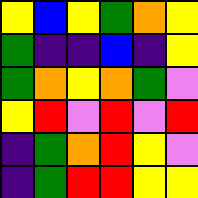[["yellow", "blue", "yellow", "green", "orange", "yellow"], ["green", "indigo", "indigo", "blue", "indigo", "yellow"], ["green", "orange", "yellow", "orange", "green", "violet"], ["yellow", "red", "violet", "red", "violet", "red"], ["indigo", "green", "orange", "red", "yellow", "violet"], ["indigo", "green", "red", "red", "yellow", "yellow"]]